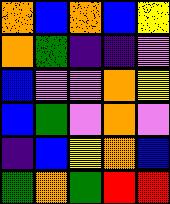[["orange", "blue", "orange", "blue", "yellow"], ["orange", "green", "indigo", "indigo", "violet"], ["blue", "violet", "violet", "orange", "yellow"], ["blue", "green", "violet", "orange", "violet"], ["indigo", "blue", "yellow", "orange", "blue"], ["green", "orange", "green", "red", "red"]]